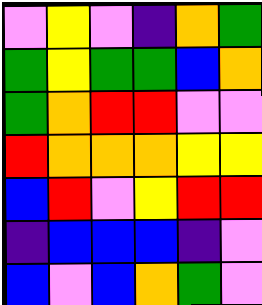[["violet", "yellow", "violet", "indigo", "orange", "green"], ["green", "yellow", "green", "green", "blue", "orange"], ["green", "orange", "red", "red", "violet", "violet"], ["red", "orange", "orange", "orange", "yellow", "yellow"], ["blue", "red", "violet", "yellow", "red", "red"], ["indigo", "blue", "blue", "blue", "indigo", "violet"], ["blue", "violet", "blue", "orange", "green", "violet"]]